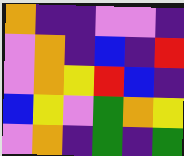[["orange", "indigo", "indigo", "violet", "violet", "indigo"], ["violet", "orange", "indigo", "blue", "indigo", "red"], ["violet", "orange", "yellow", "red", "blue", "indigo"], ["blue", "yellow", "violet", "green", "orange", "yellow"], ["violet", "orange", "indigo", "green", "indigo", "green"]]